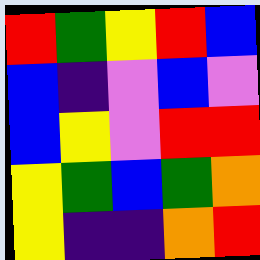[["red", "green", "yellow", "red", "blue"], ["blue", "indigo", "violet", "blue", "violet"], ["blue", "yellow", "violet", "red", "red"], ["yellow", "green", "blue", "green", "orange"], ["yellow", "indigo", "indigo", "orange", "red"]]